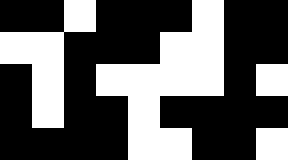[["black", "black", "white", "black", "black", "black", "white", "black", "black"], ["white", "white", "black", "black", "black", "white", "white", "black", "black"], ["black", "white", "black", "white", "white", "white", "white", "black", "white"], ["black", "white", "black", "black", "white", "black", "black", "black", "black"], ["black", "black", "black", "black", "white", "white", "black", "black", "white"]]